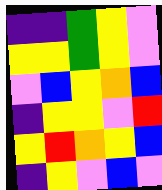[["indigo", "indigo", "green", "yellow", "violet"], ["yellow", "yellow", "green", "yellow", "violet"], ["violet", "blue", "yellow", "orange", "blue"], ["indigo", "yellow", "yellow", "violet", "red"], ["yellow", "red", "orange", "yellow", "blue"], ["indigo", "yellow", "violet", "blue", "violet"]]